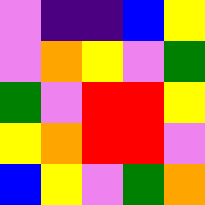[["violet", "indigo", "indigo", "blue", "yellow"], ["violet", "orange", "yellow", "violet", "green"], ["green", "violet", "red", "red", "yellow"], ["yellow", "orange", "red", "red", "violet"], ["blue", "yellow", "violet", "green", "orange"]]